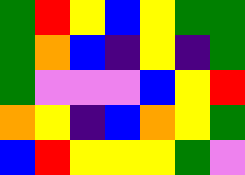[["green", "red", "yellow", "blue", "yellow", "green", "green"], ["green", "orange", "blue", "indigo", "yellow", "indigo", "green"], ["green", "violet", "violet", "violet", "blue", "yellow", "red"], ["orange", "yellow", "indigo", "blue", "orange", "yellow", "green"], ["blue", "red", "yellow", "yellow", "yellow", "green", "violet"]]